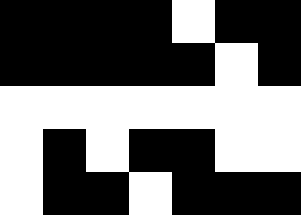[["black", "black", "black", "black", "white", "black", "black"], ["black", "black", "black", "black", "black", "white", "black"], ["white", "white", "white", "white", "white", "white", "white"], ["white", "black", "white", "black", "black", "white", "white"], ["white", "black", "black", "white", "black", "black", "black"]]